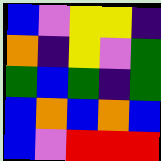[["blue", "violet", "yellow", "yellow", "indigo"], ["orange", "indigo", "yellow", "violet", "green"], ["green", "blue", "green", "indigo", "green"], ["blue", "orange", "blue", "orange", "blue"], ["blue", "violet", "red", "red", "red"]]